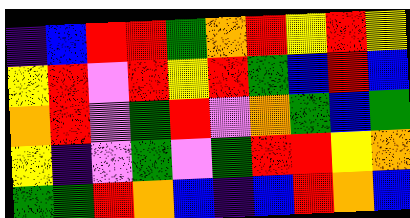[["indigo", "blue", "red", "red", "green", "orange", "red", "yellow", "red", "yellow"], ["yellow", "red", "violet", "red", "yellow", "red", "green", "blue", "red", "blue"], ["orange", "red", "violet", "green", "red", "violet", "orange", "green", "blue", "green"], ["yellow", "indigo", "violet", "green", "violet", "green", "red", "red", "yellow", "orange"], ["green", "green", "red", "orange", "blue", "indigo", "blue", "red", "orange", "blue"]]